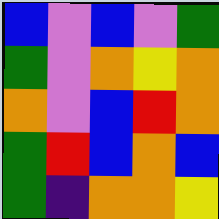[["blue", "violet", "blue", "violet", "green"], ["green", "violet", "orange", "yellow", "orange"], ["orange", "violet", "blue", "red", "orange"], ["green", "red", "blue", "orange", "blue"], ["green", "indigo", "orange", "orange", "yellow"]]